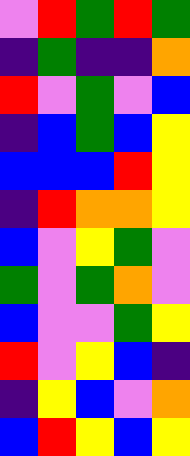[["violet", "red", "green", "red", "green"], ["indigo", "green", "indigo", "indigo", "orange"], ["red", "violet", "green", "violet", "blue"], ["indigo", "blue", "green", "blue", "yellow"], ["blue", "blue", "blue", "red", "yellow"], ["indigo", "red", "orange", "orange", "yellow"], ["blue", "violet", "yellow", "green", "violet"], ["green", "violet", "green", "orange", "violet"], ["blue", "violet", "violet", "green", "yellow"], ["red", "violet", "yellow", "blue", "indigo"], ["indigo", "yellow", "blue", "violet", "orange"], ["blue", "red", "yellow", "blue", "yellow"]]